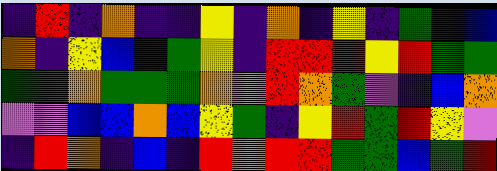[["indigo", "red", "indigo", "orange", "indigo", "indigo", "yellow", "indigo", "orange", "indigo", "yellow", "indigo", "green", "indigo", "blue"], ["orange", "indigo", "yellow", "blue", "indigo", "green", "yellow", "indigo", "red", "red", "red", "yellow", "red", "green", "green"], ["green", "green", "orange", "green", "green", "green", "orange", "violet", "red", "orange", "green", "violet", "indigo", "blue", "orange"], ["violet", "violet", "blue", "blue", "orange", "blue", "yellow", "green", "indigo", "yellow", "red", "green", "red", "yellow", "violet"], ["indigo", "red", "orange", "indigo", "blue", "indigo", "red", "orange", "red", "red", "green", "green", "blue", "green", "red"]]